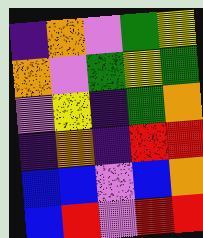[["indigo", "orange", "violet", "green", "yellow"], ["orange", "violet", "green", "yellow", "green"], ["violet", "yellow", "indigo", "green", "orange"], ["indigo", "orange", "indigo", "red", "red"], ["blue", "blue", "violet", "blue", "orange"], ["blue", "red", "violet", "red", "red"]]